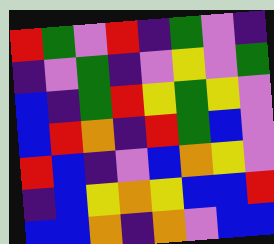[["red", "green", "violet", "red", "indigo", "green", "violet", "indigo"], ["indigo", "violet", "green", "indigo", "violet", "yellow", "violet", "green"], ["blue", "indigo", "green", "red", "yellow", "green", "yellow", "violet"], ["blue", "red", "orange", "indigo", "red", "green", "blue", "violet"], ["red", "blue", "indigo", "violet", "blue", "orange", "yellow", "violet"], ["indigo", "blue", "yellow", "orange", "yellow", "blue", "blue", "red"], ["blue", "blue", "orange", "indigo", "orange", "violet", "blue", "blue"]]